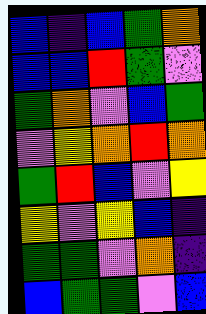[["blue", "indigo", "blue", "green", "orange"], ["blue", "blue", "red", "green", "violet"], ["green", "orange", "violet", "blue", "green"], ["violet", "yellow", "orange", "red", "orange"], ["green", "red", "blue", "violet", "yellow"], ["yellow", "violet", "yellow", "blue", "indigo"], ["green", "green", "violet", "orange", "indigo"], ["blue", "green", "green", "violet", "blue"]]